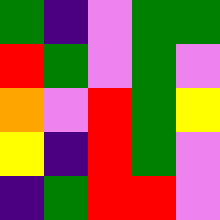[["green", "indigo", "violet", "green", "green"], ["red", "green", "violet", "green", "violet"], ["orange", "violet", "red", "green", "yellow"], ["yellow", "indigo", "red", "green", "violet"], ["indigo", "green", "red", "red", "violet"]]